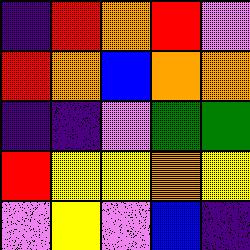[["indigo", "red", "orange", "red", "violet"], ["red", "orange", "blue", "orange", "orange"], ["indigo", "indigo", "violet", "green", "green"], ["red", "yellow", "yellow", "orange", "yellow"], ["violet", "yellow", "violet", "blue", "indigo"]]